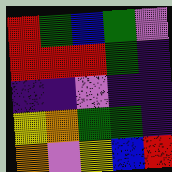[["red", "green", "blue", "green", "violet"], ["red", "red", "red", "green", "indigo"], ["indigo", "indigo", "violet", "indigo", "indigo"], ["yellow", "orange", "green", "green", "indigo"], ["orange", "violet", "yellow", "blue", "red"]]